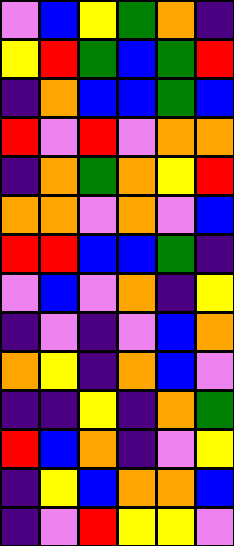[["violet", "blue", "yellow", "green", "orange", "indigo"], ["yellow", "red", "green", "blue", "green", "red"], ["indigo", "orange", "blue", "blue", "green", "blue"], ["red", "violet", "red", "violet", "orange", "orange"], ["indigo", "orange", "green", "orange", "yellow", "red"], ["orange", "orange", "violet", "orange", "violet", "blue"], ["red", "red", "blue", "blue", "green", "indigo"], ["violet", "blue", "violet", "orange", "indigo", "yellow"], ["indigo", "violet", "indigo", "violet", "blue", "orange"], ["orange", "yellow", "indigo", "orange", "blue", "violet"], ["indigo", "indigo", "yellow", "indigo", "orange", "green"], ["red", "blue", "orange", "indigo", "violet", "yellow"], ["indigo", "yellow", "blue", "orange", "orange", "blue"], ["indigo", "violet", "red", "yellow", "yellow", "violet"]]